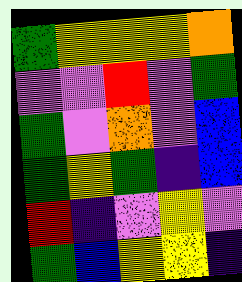[["green", "yellow", "yellow", "yellow", "orange"], ["violet", "violet", "red", "violet", "green"], ["green", "violet", "orange", "violet", "blue"], ["green", "yellow", "green", "indigo", "blue"], ["red", "indigo", "violet", "yellow", "violet"], ["green", "blue", "yellow", "yellow", "indigo"]]